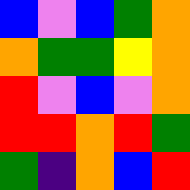[["blue", "violet", "blue", "green", "orange"], ["orange", "green", "green", "yellow", "orange"], ["red", "violet", "blue", "violet", "orange"], ["red", "red", "orange", "red", "green"], ["green", "indigo", "orange", "blue", "red"]]